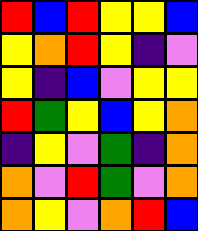[["red", "blue", "red", "yellow", "yellow", "blue"], ["yellow", "orange", "red", "yellow", "indigo", "violet"], ["yellow", "indigo", "blue", "violet", "yellow", "yellow"], ["red", "green", "yellow", "blue", "yellow", "orange"], ["indigo", "yellow", "violet", "green", "indigo", "orange"], ["orange", "violet", "red", "green", "violet", "orange"], ["orange", "yellow", "violet", "orange", "red", "blue"]]